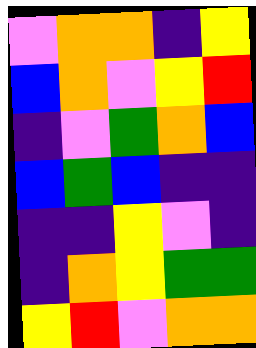[["violet", "orange", "orange", "indigo", "yellow"], ["blue", "orange", "violet", "yellow", "red"], ["indigo", "violet", "green", "orange", "blue"], ["blue", "green", "blue", "indigo", "indigo"], ["indigo", "indigo", "yellow", "violet", "indigo"], ["indigo", "orange", "yellow", "green", "green"], ["yellow", "red", "violet", "orange", "orange"]]